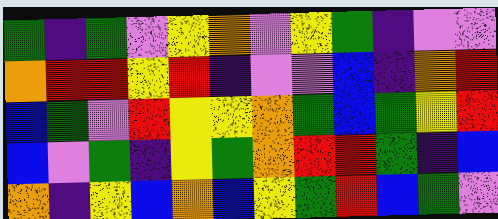[["green", "indigo", "green", "violet", "yellow", "orange", "violet", "yellow", "green", "indigo", "violet", "violet"], ["orange", "red", "red", "yellow", "red", "indigo", "violet", "violet", "blue", "indigo", "orange", "red"], ["blue", "green", "violet", "red", "yellow", "yellow", "orange", "green", "blue", "green", "yellow", "red"], ["blue", "violet", "green", "indigo", "yellow", "green", "orange", "red", "red", "green", "indigo", "blue"], ["orange", "indigo", "yellow", "blue", "orange", "blue", "yellow", "green", "red", "blue", "green", "violet"]]